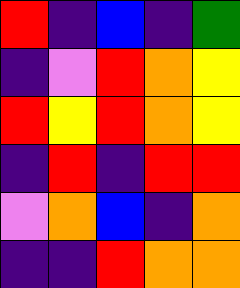[["red", "indigo", "blue", "indigo", "green"], ["indigo", "violet", "red", "orange", "yellow"], ["red", "yellow", "red", "orange", "yellow"], ["indigo", "red", "indigo", "red", "red"], ["violet", "orange", "blue", "indigo", "orange"], ["indigo", "indigo", "red", "orange", "orange"]]